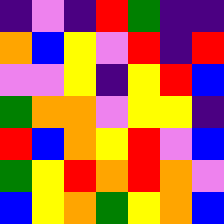[["indigo", "violet", "indigo", "red", "green", "indigo", "indigo"], ["orange", "blue", "yellow", "violet", "red", "indigo", "red"], ["violet", "violet", "yellow", "indigo", "yellow", "red", "blue"], ["green", "orange", "orange", "violet", "yellow", "yellow", "indigo"], ["red", "blue", "orange", "yellow", "red", "violet", "blue"], ["green", "yellow", "red", "orange", "red", "orange", "violet"], ["blue", "yellow", "orange", "green", "yellow", "orange", "blue"]]